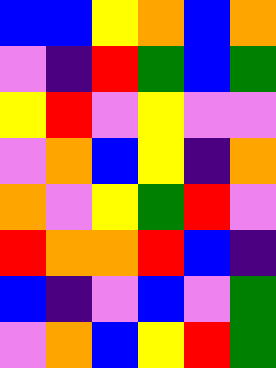[["blue", "blue", "yellow", "orange", "blue", "orange"], ["violet", "indigo", "red", "green", "blue", "green"], ["yellow", "red", "violet", "yellow", "violet", "violet"], ["violet", "orange", "blue", "yellow", "indigo", "orange"], ["orange", "violet", "yellow", "green", "red", "violet"], ["red", "orange", "orange", "red", "blue", "indigo"], ["blue", "indigo", "violet", "blue", "violet", "green"], ["violet", "orange", "blue", "yellow", "red", "green"]]